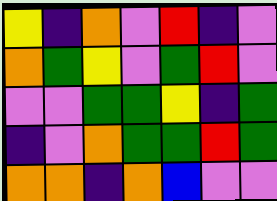[["yellow", "indigo", "orange", "violet", "red", "indigo", "violet"], ["orange", "green", "yellow", "violet", "green", "red", "violet"], ["violet", "violet", "green", "green", "yellow", "indigo", "green"], ["indigo", "violet", "orange", "green", "green", "red", "green"], ["orange", "orange", "indigo", "orange", "blue", "violet", "violet"]]